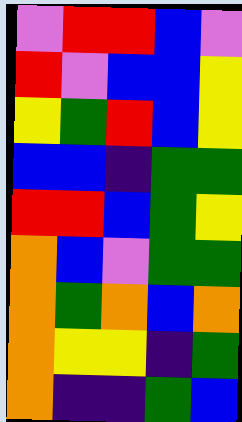[["violet", "red", "red", "blue", "violet"], ["red", "violet", "blue", "blue", "yellow"], ["yellow", "green", "red", "blue", "yellow"], ["blue", "blue", "indigo", "green", "green"], ["red", "red", "blue", "green", "yellow"], ["orange", "blue", "violet", "green", "green"], ["orange", "green", "orange", "blue", "orange"], ["orange", "yellow", "yellow", "indigo", "green"], ["orange", "indigo", "indigo", "green", "blue"]]